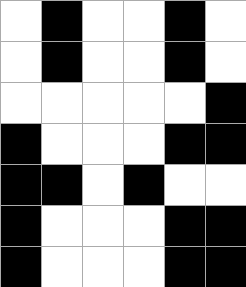[["white", "black", "white", "white", "black", "white"], ["white", "black", "white", "white", "black", "white"], ["white", "white", "white", "white", "white", "black"], ["black", "white", "white", "white", "black", "black"], ["black", "black", "white", "black", "white", "white"], ["black", "white", "white", "white", "black", "black"], ["black", "white", "white", "white", "black", "black"]]